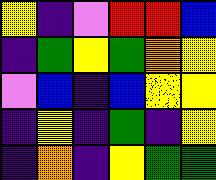[["yellow", "indigo", "violet", "red", "red", "blue"], ["indigo", "green", "yellow", "green", "orange", "yellow"], ["violet", "blue", "indigo", "blue", "yellow", "yellow"], ["indigo", "yellow", "indigo", "green", "indigo", "yellow"], ["indigo", "orange", "indigo", "yellow", "green", "green"]]